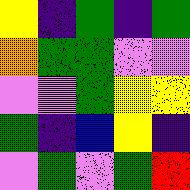[["yellow", "indigo", "green", "indigo", "green"], ["orange", "green", "green", "violet", "violet"], ["violet", "violet", "green", "yellow", "yellow"], ["green", "indigo", "blue", "yellow", "indigo"], ["violet", "green", "violet", "green", "red"]]